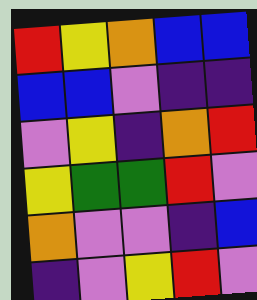[["red", "yellow", "orange", "blue", "blue"], ["blue", "blue", "violet", "indigo", "indigo"], ["violet", "yellow", "indigo", "orange", "red"], ["yellow", "green", "green", "red", "violet"], ["orange", "violet", "violet", "indigo", "blue"], ["indigo", "violet", "yellow", "red", "violet"]]